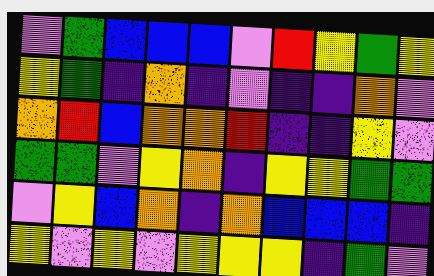[["violet", "green", "blue", "blue", "blue", "violet", "red", "yellow", "green", "yellow"], ["yellow", "green", "indigo", "orange", "indigo", "violet", "indigo", "indigo", "orange", "violet"], ["orange", "red", "blue", "orange", "orange", "red", "indigo", "indigo", "yellow", "violet"], ["green", "green", "violet", "yellow", "orange", "indigo", "yellow", "yellow", "green", "green"], ["violet", "yellow", "blue", "orange", "indigo", "orange", "blue", "blue", "blue", "indigo"], ["yellow", "violet", "yellow", "violet", "yellow", "yellow", "yellow", "indigo", "green", "violet"]]